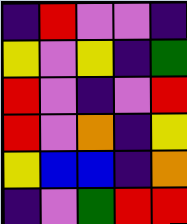[["indigo", "red", "violet", "violet", "indigo"], ["yellow", "violet", "yellow", "indigo", "green"], ["red", "violet", "indigo", "violet", "red"], ["red", "violet", "orange", "indigo", "yellow"], ["yellow", "blue", "blue", "indigo", "orange"], ["indigo", "violet", "green", "red", "red"]]